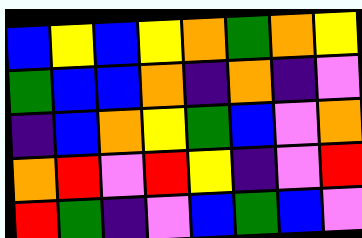[["blue", "yellow", "blue", "yellow", "orange", "green", "orange", "yellow"], ["green", "blue", "blue", "orange", "indigo", "orange", "indigo", "violet"], ["indigo", "blue", "orange", "yellow", "green", "blue", "violet", "orange"], ["orange", "red", "violet", "red", "yellow", "indigo", "violet", "red"], ["red", "green", "indigo", "violet", "blue", "green", "blue", "violet"]]